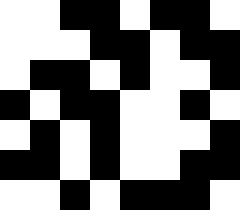[["white", "white", "black", "black", "white", "black", "black", "white"], ["white", "white", "white", "black", "black", "white", "black", "black"], ["white", "black", "black", "white", "black", "white", "white", "black"], ["black", "white", "black", "black", "white", "white", "black", "white"], ["white", "black", "white", "black", "white", "white", "white", "black"], ["black", "black", "white", "black", "white", "white", "black", "black"], ["white", "white", "black", "white", "black", "black", "black", "white"]]